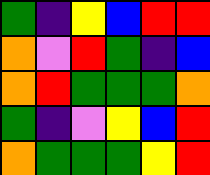[["green", "indigo", "yellow", "blue", "red", "red"], ["orange", "violet", "red", "green", "indigo", "blue"], ["orange", "red", "green", "green", "green", "orange"], ["green", "indigo", "violet", "yellow", "blue", "red"], ["orange", "green", "green", "green", "yellow", "red"]]